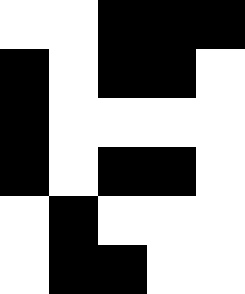[["white", "white", "black", "black", "black"], ["black", "white", "black", "black", "white"], ["black", "white", "white", "white", "white"], ["black", "white", "black", "black", "white"], ["white", "black", "white", "white", "white"], ["white", "black", "black", "white", "white"]]